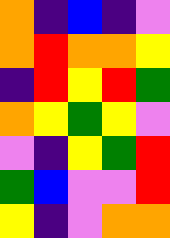[["orange", "indigo", "blue", "indigo", "violet"], ["orange", "red", "orange", "orange", "yellow"], ["indigo", "red", "yellow", "red", "green"], ["orange", "yellow", "green", "yellow", "violet"], ["violet", "indigo", "yellow", "green", "red"], ["green", "blue", "violet", "violet", "red"], ["yellow", "indigo", "violet", "orange", "orange"]]